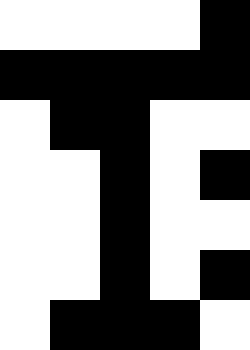[["white", "white", "white", "white", "black"], ["black", "black", "black", "black", "black"], ["white", "black", "black", "white", "white"], ["white", "white", "black", "white", "black"], ["white", "white", "black", "white", "white"], ["white", "white", "black", "white", "black"], ["white", "black", "black", "black", "white"]]